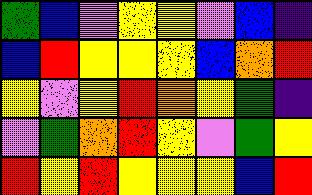[["green", "blue", "violet", "yellow", "yellow", "violet", "blue", "indigo"], ["blue", "red", "yellow", "yellow", "yellow", "blue", "orange", "red"], ["yellow", "violet", "yellow", "red", "orange", "yellow", "green", "indigo"], ["violet", "green", "orange", "red", "yellow", "violet", "green", "yellow"], ["red", "yellow", "red", "yellow", "yellow", "yellow", "blue", "red"]]